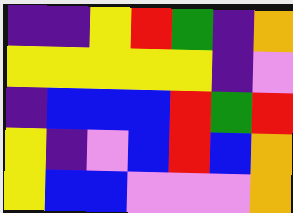[["indigo", "indigo", "yellow", "red", "green", "indigo", "orange"], ["yellow", "yellow", "yellow", "yellow", "yellow", "indigo", "violet"], ["indigo", "blue", "blue", "blue", "red", "green", "red"], ["yellow", "indigo", "violet", "blue", "red", "blue", "orange"], ["yellow", "blue", "blue", "violet", "violet", "violet", "orange"]]